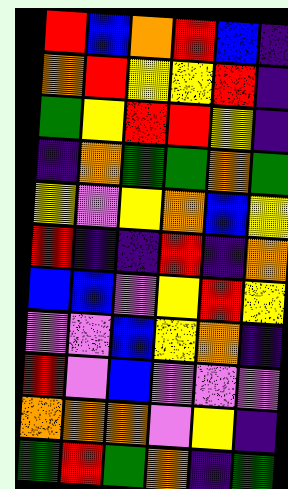[["red", "blue", "orange", "red", "blue", "indigo"], ["orange", "red", "yellow", "yellow", "red", "indigo"], ["green", "yellow", "red", "red", "yellow", "indigo"], ["indigo", "orange", "green", "green", "orange", "green"], ["yellow", "violet", "yellow", "orange", "blue", "yellow"], ["red", "indigo", "indigo", "red", "indigo", "orange"], ["blue", "blue", "violet", "yellow", "red", "yellow"], ["violet", "violet", "blue", "yellow", "orange", "indigo"], ["red", "violet", "blue", "violet", "violet", "violet"], ["orange", "orange", "orange", "violet", "yellow", "indigo"], ["green", "red", "green", "orange", "indigo", "green"]]